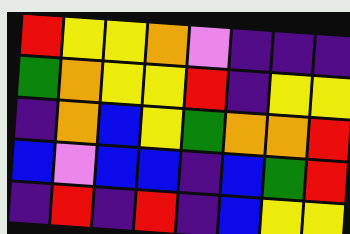[["red", "yellow", "yellow", "orange", "violet", "indigo", "indigo", "indigo"], ["green", "orange", "yellow", "yellow", "red", "indigo", "yellow", "yellow"], ["indigo", "orange", "blue", "yellow", "green", "orange", "orange", "red"], ["blue", "violet", "blue", "blue", "indigo", "blue", "green", "red"], ["indigo", "red", "indigo", "red", "indigo", "blue", "yellow", "yellow"]]